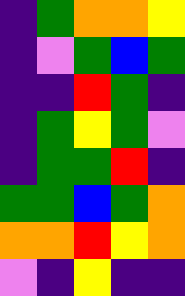[["indigo", "green", "orange", "orange", "yellow"], ["indigo", "violet", "green", "blue", "green"], ["indigo", "indigo", "red", "green", "indigo"], ["indigo", "green", "yellow", "green", "violet"], ["indigo", "green", "green", "red", "indigo"], ["green", "green", "blue", "green", "orange"], ["orange", "orange", "red", "yellow", "orange"], ["violet", "indigo", "yellow", "indigo", "indigo"]]